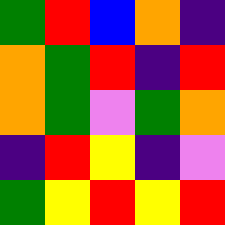[["green", "red", "blue", "orange", "indigo"], ["orange", "green", "red", "indigo", "red"], ["orange", "green", "violet", "green", "orange"], ["indigo", "red", "yellow", "indigo", "violet"], ["green", "yellow", "red", "yellow", "red"]]